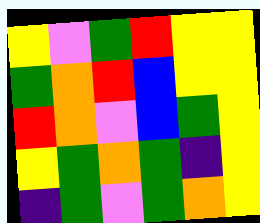[["yellow", "violet", "green", "red", "yellow", "yellow"], ["green", "orange", "red", "blue", "yellow", "yellow"], ["red", "orange", "violet", "blue", "green", "yellow"], ["yellow", "green", "orange", "green", "indigo", "yellow"], ["indigo", "green", "violet", "green", "orange", "yellow"]]